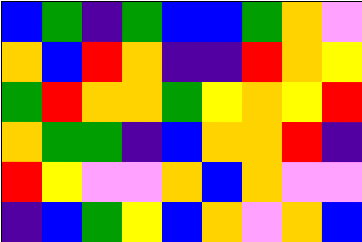[["blue", "green", "indigo", "green", "blue", "blue", "green", "orange", "violet"], ["orange", "blue", "red", "orange", "indigo", "indigo", "red", "orange", "yellow"], ["green", "red", "orange", "orange", "green", "yellow", "orange", "yellow", "red"], ["orange", "green", "green", "indigo", "blue", "orange", "orange", "red", "indigo"], ["red", "yellow", "violet", "violet", "orange", "blue", "orange", "violet", "violet"], ["indigo", "blue", "green", "yellow", "blue", "orange", "violet", "orange", "blue"]]